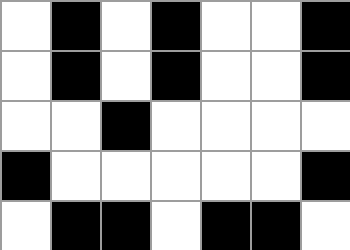[["white", "black", "white", "black", "white", "white", "black"], ["white", "black", "white", "black", "white", "white", "black"], ["white", "white", "black", "white", "white", "white", "white"], ["black", "white", "white", "white", "white", "white", "black"], ["white", "black", "black", "white", "black", "black", "white"]]